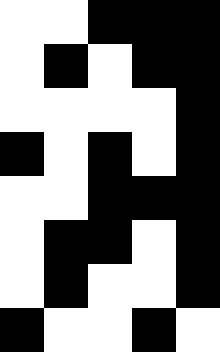[["white", "white", "black", "black", "black"], ["white", "black", "white", "black", "black"], ["white", "white", "white", "white", "black"], ["black", "white", "black", "white", "black"], ["white", "white", "black", "black", "black"], ["white", "black", "black", "white", "black"], ["white", "black", "white", "white", "black"], ["black", "white", "white", "black", "white"]]